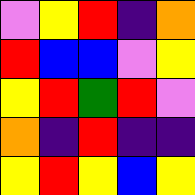[["violet", "yellow", "red", "indigo", "orange"], ["red", "blue", "blue", "violet", "yellow"], ["yellow", "red", "green", "red", "violet"], ["orange", "indigo", "red", "indigo", "indigo"], ["yellow", "red", "yellow", "blue", "yellow"]]